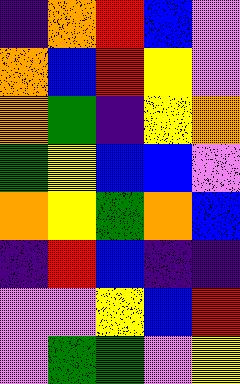[["indigo", "orange", "red", "blue", "violet"], ["orange", "blue", "red", "yellow", "violet"], ["orange", "green", "indigo", "yellow", "orange"], ["green", "yellow", "blue", "blue", "violet"], ["orange", "yellow", "green", "orange", "blue"], ["indigo", "red", "blue", "indigo", "indigo"], ["violet", "violet", "yellow", "blue", "red"], ["violet", "green", "green", "violet", "yellow"]]